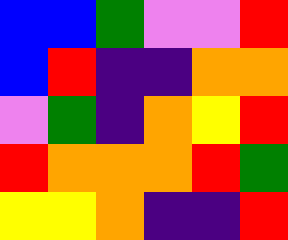[["blue", "blue", "green", "violet", "violet", "red"], ["blue", "red", "indigo", "indigo", "orange", "orange"], ["violet", "green", "indigo", "orange", "yellow", "red"], ["red", "orange", "orange", "orange", "red", "green"], ["yellow", "yellow", "orange", "indigo", "indigo", "red"]]